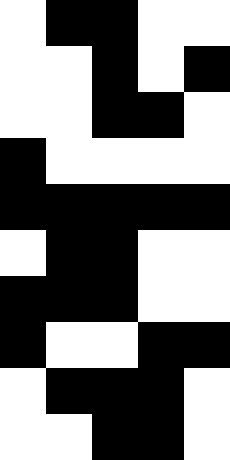[["white", "black", "black", "white", "white"], ["white", "white", "black", "white", "black"], ["white", "white", "black", "black", "white"], ["black", "white", "white", "white", "white"], ["black", "black", "black", "black", "black"], ["white", "black", "black", "white", "white"], ["black", "black", "black", "white", "white"], ["black", "white", "white", "black", "black"], ["white", "black", "black", "black", "white"], ["white", "white", "black", "black", "white"]]